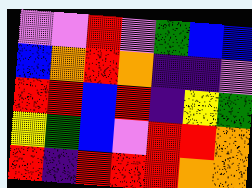[["violet", "violet", "red", "violet", "green", "blue", "blue"], ["blue", "orange", "red", "orange", "indigo", "indigo", "violet"], ["red", "red", "blue", "red", "indigo", "yellow", "green"], ["yellow", "green", "blue", "violet", "red", "red", "orange"], ["red", "indigo", "red", "red", "red", "orange", "orange"]]